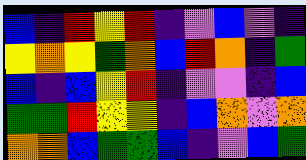[["blue", "indigo", "red", "yellow", "red", "indigo", "violet", "blue", "violet", "indigo"], ["yellow", "orange", "yellow", "green", "orange", "blue", "red", "orange", "indigo", "green"], ["blue", "indigo", "blue", "yellow", "red", "indigo", "violet", "violet", "indigo", "blue"], ["green", "green", "red", "yellow", "yellow", "indigo", "blue", "orange", "violet", "orange"], ["orange", "orange", "blue", "green", "green", "blue", "indigo", "violet", "blue", "green"]]